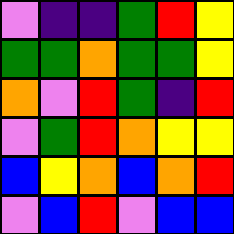[["violet", "indigo", "indigo", "green", "red", "yellow"], ["green", "green", "orange", "green", "green", "yellow"], ["orange", "violet", "red", "green", "indigo", "red"], ["violet", "green", "red", "orange", "yellow", "yellow"], ["blue", "yellow", "orange", "blue", "orange", "red"], ["violet", "blue", "red", "violet", "blue", "blue"]]